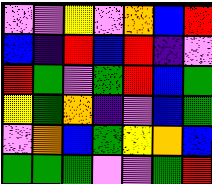[["violet", "violet", "yellow", "violet", "orange", "blue", "red"], ["blue", "indigo", "red", "blue", "red", "indigo", "violet"], ["red", "green", "violet", "green", "red", "blue", "green"], ["yellow", "green", "orange", "indigo", "violet", "blue", "green"], ["violet", "orange", "blue", "green", "yellow", "orange", "blue"], ["green", "green", "green", "violet", "violet", "green", "red"]]